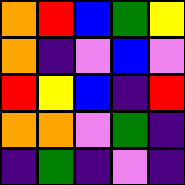[["orange", "red", "blue", "green", "yellow"], ["orange", "indigo", "violet", "blue", "violet"], ["red", "yellow", "blue", "indigo", "red"], ["orange", "orange", "violet", "green", "indigo"], ["indigo", "green", "indigo", "violet", "indigo"]]